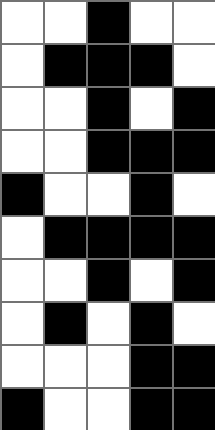[["white", "white", "black", "white", "white"], ["white", "black", "black", "black", "white"], ["white", "white", "black", "white", "black"], ["white", "white", "black", "black", "black"], ["black", "white", "white", "black", "white"], ["white", "black", "black", "black", "black"], ["white", "white", "black", "white", "black"], ["white", "black", "white", "black", "white"], ["white", "white", "white", "black", "black"], ["black", "white", "white", "black", "black"]]